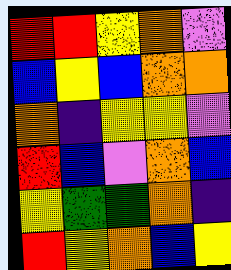[["red", "red", "yellow", "orange", "violet"], ["blue", "yellow", "blue", "orange", "orange"], ["orange", "indigo", "yellow", "yellow", "violet"], ["red", "blue", "violet", "orange", "blue"], ["yellow", "green", "green", "orange", "indigo"], ["red", "yellow", "orange", "blue", "yellow"]]